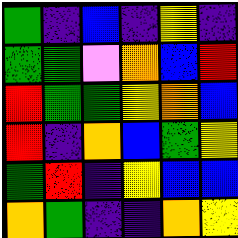[["green", "indigo", "blue", "indigo", "yellow", "indigo"], ["green", "green", "violet", "orange", "blue", "red"], ["red", "green", "green", "yellow", "orange", "blue"], ["red", "indigo", "orange", "blue", "green", "yellow"], ["green", "red", "indigo", "yellow", "blue", "blue"], ["orange", "green", "indigo", "indigo", "orange", "yellow"]]